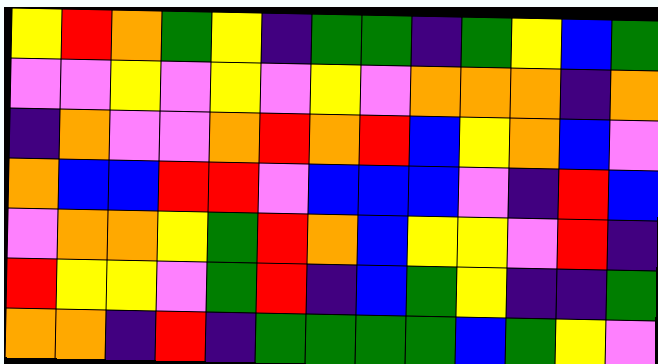[["yellow", "red", "orange", "green", "yellow", "indigo", "green", "green", "indigo", "green", "yellow", "blue", "green"], ["violet", "violet", "yellow", "violet", "yellow", "violet", "yellow", "violet", "orange", "orange", "orange", "indigo", "orange"], ["indigo", "orange", "violet", "violet", "orange", "red", "orange", "red", "blue", "yellow", "orange", "blue", "violet"], ["orange", "blue", "blue", "red", "red", "violet", "blue", "blue", "blue", "violet", "indigo", "red", "blue"], ["violet", "orange", "orange", "yellow", "green", "red", "orange", "blue", "yellow", "yellow", "violet", "red", "indigo"], ["red", "yellow", "yellow", "violet", "green", "red", "indigo", "blue", "green", "yellow", "indigo", "indigo", "green"], ["orange", "orange", "indigo", "red", "indigo", "green", "green", "green", "green", "blue", "green", "yellow", "violet"]]